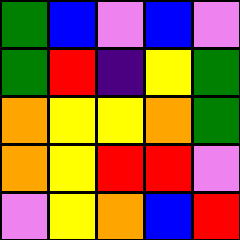[["green", "blue", "violet", "blue", "violet"], ["green", "red", "indigo", "yellow", "green"], ["orange", "yellow", "yellow", "orange", "green"], ["orange", "yellow", "red", "red", "violet"], ["violet", "yellow", "orange", "blue", "red"]]